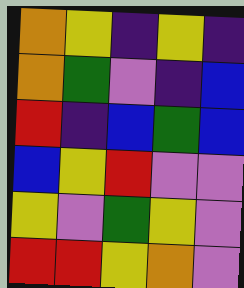[["orange", "yellow", "indigo", "yellow", "indigo"], ["orange", "green", "violet", "indigo", "blue"], ["red", "indigo", "blue", "green", "blue"], ["blue", "yellow", "red", "violet", "violet"], ["yellow", "violet", "green", "yellow", "violet"], ["red", "red", "yellow", "orange", "violet"]]